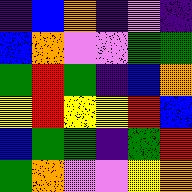[["indigo", "blue", "orange", "indigo", "violet", "indigo"], ["blue", "orange", "violet", "violet", "green", "green"], ["green", "red", "green", "indigo", "blue", "orange"], ["yellow", "red", "yellow", "yellow", "red", "blue"], ["blue", "green", "green", "indigo", "green", "red"], ["green", "orange", "violet", "violet", "yellow", "orange"]]